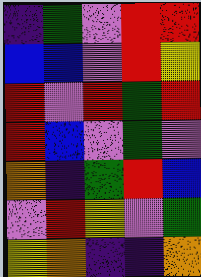[["indigo", "green", "violet", "red", "red"], ["blue", "blue", "violet", "red", "yellow"], ["red", "violet", "red", "green", "red"], ["red", "blue", "violet", "green", "violet"], ["orange", "indigo", "green", "red", "blue"], ["violet", "red", "yellow", "violet", "green"], ["yellow", "orange", "indigo", "indigo", "orange"]]